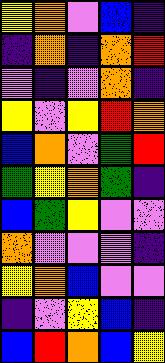[["yellow", "orange", "violet", "blue", "indigo"], ["indigo", "orange", "indigo", "orange", "red"], ["violet", "indigo", "violet", "orange", "indigo"], ["yellow", "violet", "yellow", "red", "orange"], ["blue", "orange", "violet", "green", "red"], ["green", "yellow", "orange", "green", "indigo"], ["blue", "green", "yellow", "violet", "violet"], ["orange", "violet", "violet", "violet", "indigo"], ["yellow", "orange", "blue", "violet", "violet"], ["indigo", "violet", "yellow", "blue", "indigo"], ["blue", "red", "orange", "blue", "yellow"]]